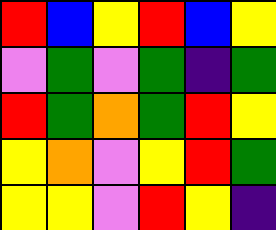[["red", "blue", "yellow", "red", "blue", "yellow"], ["violet", "green", "violet", "green", "indigo", "green"], ["red", "green", "orange", "green", "red", "yellow"], ["yellow", "orange", "violet", "yellow", "red", "green"], ["yellow", "yellow", "violet", "red", "yellow", "indigo"]]